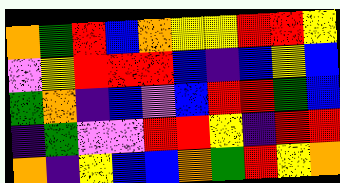[["orange", "green", "red", "blue", "orange", "yellow", "yellow", "red", "red", "yellow"], ["violet", "yellow", "red", "red", "red", "blue", "indigo", "blue", "yellow", "blue"], ["green", "orange", "indigo", "blue", "violet", "blue", "red", "red", "green", "blue"], ["indigo", "green", "violet", "violet", "red", "red", "yellow", "indigo", "red", "red"], ["orange", "indigo", "yellow", "blue", "blue", "orange", "green", "red", "yellow", "orange"]]